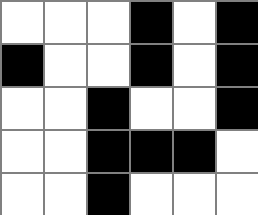[["white", "white", "white", "black", "white", "black"], ["black", "white", "white", "black", "white", "black"], ["white", "white", "black", "white", "white", "black"], ["white", "white", "black", "black", "black", "white"], ["white", "white", "black", "white", "white", "white"]]